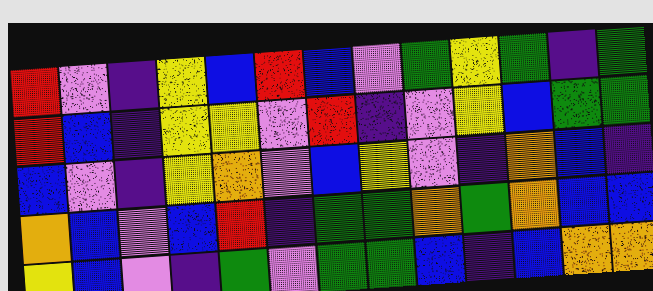[["red", "violet", "indigo", "yellow", "blue", "red", "blue", "violet", "green", "yellow", "green", "indigo", "green"], ["red", "blue", "indigo", "yellow", "yellow", "violet", "red", "indigo", "violet", "yellow", "blue", "green", "green"], ["blue", "violet", "indigo", "yellow", "orange", "violet", "blue", "yellow", "violet", "indigo", "orange", "blue", "indigo"], ["orange", "blue", "violet", "blue", "red", "indigo", "green", "green", "orange", "green", "orange", "blue", "blue"], ["yellow", "blue", "violet", "indigo", "green", "violet", "green", "green", "blue", "indigo", "blue", "orange", "orange"]]